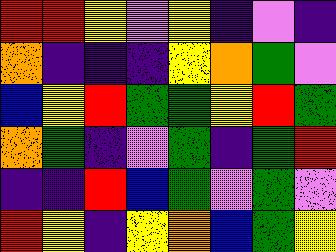[["red", "red", "yellow", "violet", "yellow", "indigo", "violet", "indigo"], ["orange", "indigo", "indigo", "indigo", "yellow", "orange", "green", "violet"], ["blue", "yellow", "red", "green", "green", "yellow", "red", "green"], ["orange", "green", "indigo", "violet", "green", "indigo", "green", "red"], ["indigo", "indigo", "red", "blue", "green", "violet", "green", "violet"], ["red", "yellow", "indigo", "yellow", "orange", "blue", "green", "yellow"]]